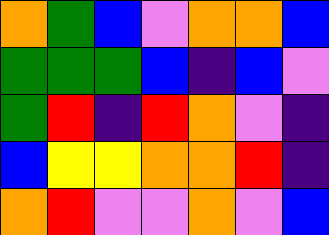[["orange", "green", "blue", "violet", "orange", "orange", "blue"], ["green", "green", "green", "blue", "indigo", "blue", "violet"], ["green", "red", "indigo", "red", "orange", "violet", "indigo"], ["blue", "yellow", "yellow", "orange", "orange", "red", "indigo"], ["orange", "red", "violet", "violet", "orange", "violet", "blue"]]